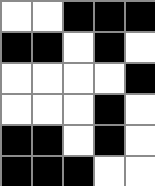[["white", "white", "black", "black", "black"], ["black", "black", "white", "black", "white"], ["white", "white", "white", "white", "black"], ["white", "white", "white", "black", "white"], ["black", "black", "white", "black", "white"], ["black", "black", "black", "white", "white"]]